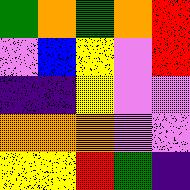[["green", "orange", "green", "orange", "red"], ["violet", "blue", "yellow", "violet", "red"], ["indigo", "indigo", "yellow", "violet", "violet"], ["orange", "orange", "orange", "violet", "violet"], ["yellow", "yellow", "red", "green", "indigo"]]